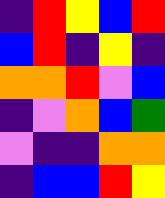[["indigo", "red", "yellow", "blue", "red"], ["blue", "red", "indigo", "yellow", "indigo"], ["orange", "orange", "red", "violet", "blue"], ["indigo", "violet", "orange", "blue", "green"], ["violet", "indigo", "indigo", "orange", "orange"], ["indigo", "blue", "blue", "red", "yellow"]]